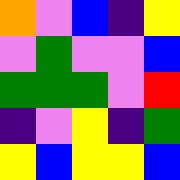[["orange", "violet", "blue", "indigo", "yellow"], ["violet", "green", "violet", "violet", "blue"], ["green", "green", "green", "violet", "red"], ["indigo", "violet", "yellow", "indigo", "green"], ["yellow", "blue", "yellow", "yellow", "blue"]]